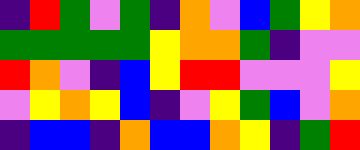[["indigo", "red", "green", "violet", "green", "indigo", "orange", "violet", "blue", "green", "yellow", "orange"], ["green", "green", "green", "green", "green", "yellow", "orange", "orange", "green", "indigo", "violet", "violet"], ["red", "orange", "violet", "indigo", "blue", "yellow", "red", "red", "violet", "violet", "violet", "yellow"], ["violet", "yellow", "orange", "yellow", "blue", "indigo", "violet", "yellow", "green", "blue", "violet", "orange"], ["indigo", "blue", "blue", "indigo", "orange", "blue", "blue", "orange", "yellow", "indigo", "green", "red"]]